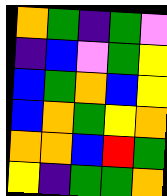[["orange", "green", "indigo", "green", "violet"], ["indigo", "blue", "violet", "green", "yellow"], ["blue", "green", "orange", "blue", "yellow"], ["blue", "orange", "green", "yellow", "orange"], ["orange", "orange", "blue", "red", "green"], ["yellow", "indigo", "green", "green", "orange"]]